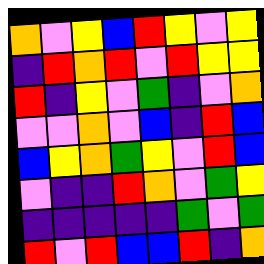[["orange", "violet", "yellow", "blue", "red", "yellow", "violet", "yellow"], ["indigo", "red", "orange", "red", "violet", "red", "yellow", "yellow"], ["red", "indigo", "yellow", "violet", "green", "indigo", "violet", "orange"], ["violet", "violet", "orange", "violet", "blue", "indigo", "red", "blue"], ["blue", "yellow", "orange", "green", "yellow", "violet", "red", "blue"], ["violet", "indigo", "indigo", "red", "orange", "violet", "green", "yellow"], ["indigo", "indigo", "indigo", "indigo", "indigo", "green", "violet", "green"], ["red", "violet", "red", "blue", "blue", "red", "indigo", "orange"]]